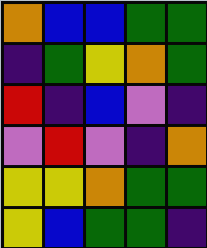[["orange", "blue", "blue", "green", "green"], ["indigo", "green", "yellow", "orange", "green"], ["red", "indigo", "blue", "violet", "indigo"], ["violet", "red", "violet", "indigo", "orange"], ["yellow", "yellow", "orange", "green", "green"], ["yellow", "blue", "green", "green", "indigo"]]